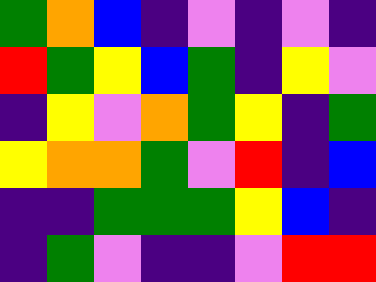[["green", "orange", "blue", "indigo", "violet", "indigo", "violet", "indigo"], ["red", "green", "yellow", "blue", "green", "indigo", "yellow", "violet"], ["indigo", "yellow", "violet", "orange", "green", "yellow", "indigo", "green"], ["yellow", "orange", "orange", "green", "violet", "red", "indigo", "blue"], ["indigo", "indigo", "green", "green", "green", "yellow", "blue", "indigo"], ["indigo", "green", "violet", "indigo", "indigo", "violet", "red", "red"]]